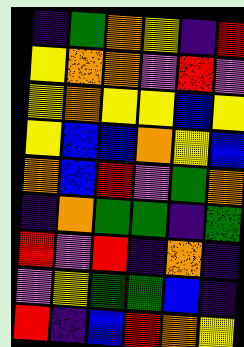[["indigo", "green", "orange", "yellow", "indigo", "red"], ["yellow", "orange", "orange", "violet", "red", "violet"], ["yellow", "orange", "yellow", "yellow", "blue", "yellow"], ["yellow", "blue", "blue", "orange", "yellow", "blue"], ["orange", "blue", "red", "violet", "green", "orange"], ["indigo", "orange", "green", "green", "indigo", "green"], ["red", "violet", "red", "indigo", "orange", "indigo"], ["violet", "yellow", "green", "green", "blue", "indigo"], ["red", "indigo", "blue", "red", "orange", "yellow"]]